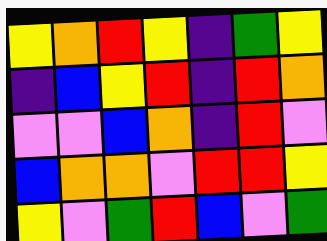[["yellow", "orange", "red", "yellow", "indigo", "green", "yellow"], ["indigo", "blue", "yellow", "red", "indigo", "red", "orange"], ["violet", "violet", "blue", "orange", "indigo", "red", "violet"], ["blue", "orange", "orange", "violet", "red", "red", "yellow"], ["yellow", "violet", "green", "red", "blue", "violet", "green"]]